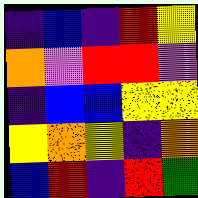[["indigo", "blue", "indigo", "red", "yellow"], ["orange", "violet", "red", "red", "violet"], ["indigo", "blue", "blue", "yellow", "yellow"], ["yellow", "orange", "yellow", "indigo", "orange"], ["blue", "red", "indigo", "red", "green"]]